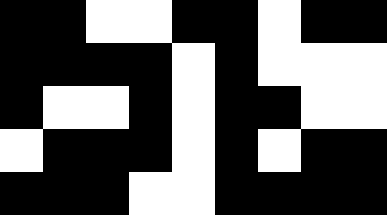[["black", "black", "white", "white", "black", "black", "white", "black", "black"], ["black", "black", "black", "black", "white", "black", "white", "white", "white"], ["black", "white", "white", "black", "white", "black", "black", "white", "white"], ["white", "black", "black", "black", "white", "black", "white", "black", "black"], ["black", "black", "black", "white", "white", "black", "black", "black", "black"]]